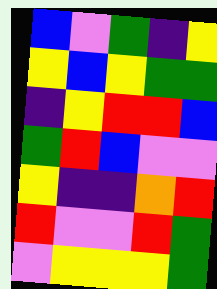[["blue", "violet", "green", "indigo", "yellow"], ["yellow", "blue", "yellow", "green", "green"], ["indigo", "yellow", "red", "red", "blue"], ["green", "red", "blue", "violet", "violet"], ["yellow", "indigo", "indigo", "orange", "red"], ["red", "violet", "violet", "red", "green"], ["violet", "yellow", "yellow", "yellow", "green"]]